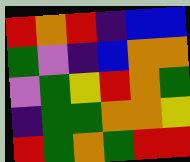[["red", "orange", "red", "indigo", "blue", "blue"], ["green", "violet", "indigo", "blue", "orange", "orange"], ["violet", "green", "yellow", "red", "orange", "green"], ["indigo", "green", "green", "orange", "orange", "yellow"], ["red", "green", "orange", "green", "red", "red"]]